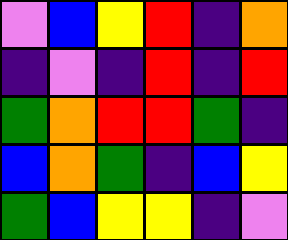[["violet", "blue", "yellow", "red", "indigo", "orange"], ["indigo", "violet", "indigo", "red", "indigo", "red"], ["green", "orange", "red", "red", "green", "indigo"], ["blue", "orange", "green", "indigo", "blue", "yellow"], ["green", "blue", "yellow", "yellow", "indigo", "violet"]]